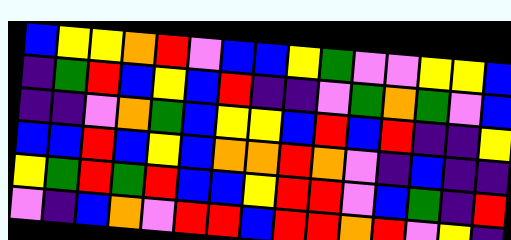[["blue", "yellow", "yellow", "orange", "red", "violet", "blue", "blue", "yellow", "green", "violet", "violet", "yellow", "yellow", "blue"], ["indigo", "green", "red", "blue", "yellow", "blue", "red", "indigo", "indigo", "violet", "green", "orange", "green", "violet", "blue"], ["indigo", "indigo", "violet", "orange", "green", "blue", "yellow", "yellow", "blue", "red", "blue", "red", "indigo", "indigo", "yellow"], ["blue", "blue", "red", "blue", "yellow", "blue", "orange", "orange", "red", "orange", "violet", "indigo", "blue", "indigo", "indigo"], ["yellow", "green", "red", "green", "red", "blue", "blue", "yellow", "red", "red", "violet", "blue", "green", "indigo", "red"], ["violet", "indigo", "blue", "orange", "violet", "red", "red", "blue", "red", "red", "orange", "red", "violet", "yellow", "indigo"]]